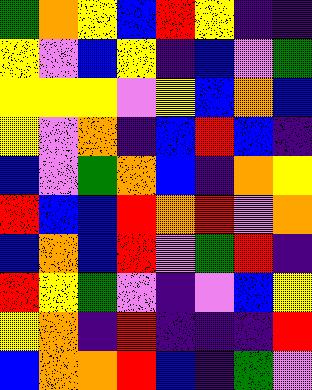[["green", "orange", "yellow", "blue", "red", "yellow", "indigo", "indigo"], ["yellow", "violet", "blue", "yellow", "indigo", "blue", "violet", "green"], ["yellow", "yellow", "yellow", "violet", "yellow", "blue", "orange", "blue"], ["yellow", "violet", "orange", "indigo", "blue", "red", "blue", "indigo"], ["blue", "violet", "green", "orange", "blue", "indigo", "orange", "yellow"], ["red", "blue", "blue", "red", "orange", "red", "violet", "orange"], ["blue", "orange", "blue", "red", "violet", "green", "red", "indigo"], ["red", "yellow", "green", "violet", "indigo", "violet", "blue", "yellow"], ["yellow", "orange", "indigo", "red", "indigo", "indigo", "indigo", "red"], ["blue", "orange", "orange", "red", "blue", "indigo", "green", "violet"]]